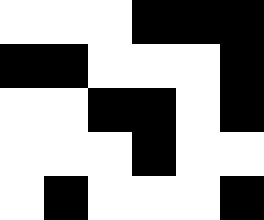[["white", "white", "white", "black", "black", "black"], ["black", "black", "white", "white", "white", "black"], ["white", "white", "black", "black", "white", "black"], ["white", "white", "white", "black", "white", "white"], ["white", "black", "white", "white", "white", "black"]]